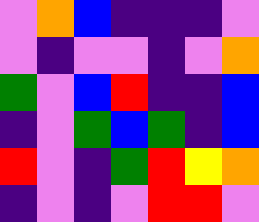[["violet", "orange", "blue", "indigo", "indigo", "indigo", "violet"], ["violet", "indigo", "violet", "violet", "indigo", "violet", "orange"], ["green", "violet", "blue", "red", "indigo", "indigo", "blue"], ["indigo", "violet", "green", "blue", "green", "indigo", "blue"], ["red", "violet", "indigo", "green", "red", "yellow", "orange"], ["indigo", "violet", "indigo", "violet", "red", "red", "violet"]]